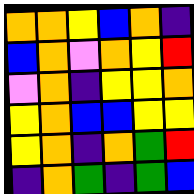[["orange", "orange", "yellow", "blue", "orange", "indigo"], ["blue", "orange", "violet", "orange", "yellow", "red"], ["violet", "orange", "indigo", "yellow", "yellow", "orange"], ["yellow", "orange", "blue", "blue", "yellow", "yellow"], ["yellow", "orange", "indigo", "orange", "green", "red"], ["indigo", "orange", "green", "indigo", "green", "blue"]]